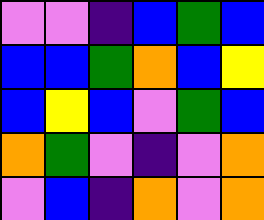[["violet", "violet", "indigo", "blue", "green", "blue"], ["blue", "blue", "green", "orange", "blue", "yellow"], ["blue", "yellow", "blue", "violet", "green", "blue"], ["orange", "green", "violet", "indigo", "violet", "orange"], ["violet", "blue", "indigo", "orange", "violet", "orange"]]